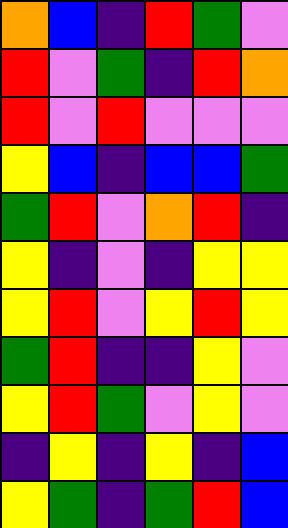[["orange", "blue", "indigo", "red", "green", "violet"], ["red", "violet", "green", "indigo", "red", "orange"], ["red", "violet", "red", "violet", "violet", "violet"], ["yellow", "blue", "indigo", "blue", "blue", "green"], ["green", "red", "violet", "orange", "red", "indigo"], ["yellow", "indigo", "violet", "indigo", "yellow", "yellow"], ["yellow", "red", "violet", "yellow", "red", "yellow"], ["green", "red", "indigo", "indigo", "yellow", "violet"], ["yellow", "red", "green", "violet", "yellow", "violet"], ["indigo", "yellow", "indigo", "yellow", "indigo", "blue"], ["yellow", "green", "indigo", "green", "red", "blue"]]